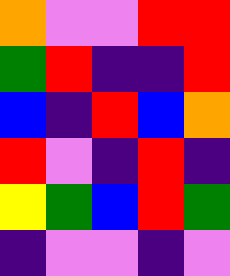[["orange", "violet", "violet", "red", "red"], ["green", "red", "indigo", "indigo", "red"], ["blue", "indigo", "red", "blue", "orange"], ["red", "violet", "indigo", "red", "indigo"], ["yellow", "green", "blue", "red", "green"], ["indigo", "violet", "violet", "indigo", "violet"]]